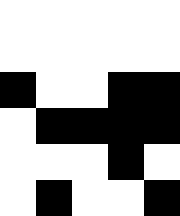[["white", "white", "white", "white", "white"], ["white", "white", "white", "white", "white"], ["black", "white", "white", "black", "black"], ["white", "black", "black", "black", "black"], ["white", "white", "white", "black", "white"], ["white", "black", "white", "white", "black"]]